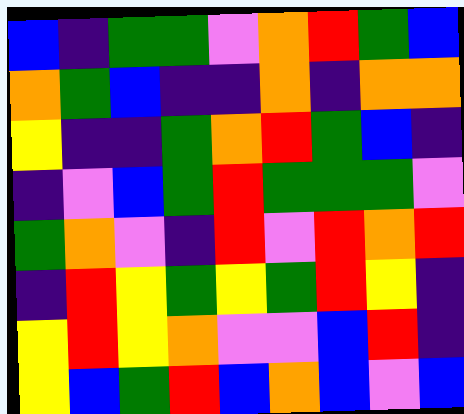[["blue", "indigo", "green", "green", "violet", "orange", "red", "green", "blue"], ["orange", "green", "blue", "indigo", "indigo", "orange", "indigo", "orange", "orange"], ["yellow", "indigo", "indigo", "green", "orange", "red", "green", "blue", "indigo"], ["indigo", "violet", "blue", "green", "red", "green", "green", "green", "violet"], ["green", "orange", "violet", "indigo", "red", "violet", "red", "orange", "red"], ["indigo", "red", "yellow", "green", "yellow", "green", "red", "yellow", "indigo"], ["yellow", "red", "yellow", "orange", "violet", "violet", "blue", "red", "indigo"], ["yellow", "blue", "green", "red", "blue", "orange", "blue", "violet", "blue"]]